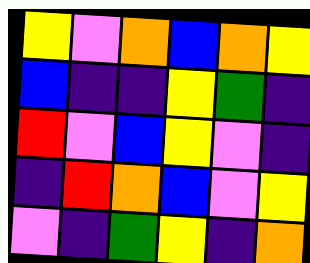[["yellow", "violet", "orange", "blue", "orange", "yellow"], ["blue", "indigo", "indigo", "yellow", "green", "indigo"], ["red", "violet", "blue", "yellow", "violet", "indigo"], ["indigo", "red", "orange", "blue", "violet", "yellow"], ["violet", "indigo", "green", "yellow", "indigo", "orange"]]